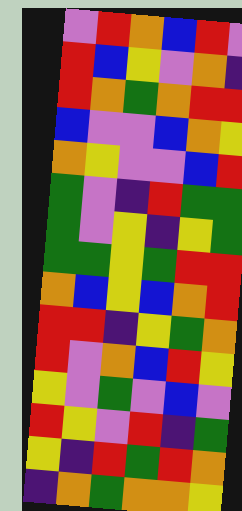[["violet", "red", "orange", "blue", "red", "violet"], ["red", "blue", "yellow", "violet", "orange", "indigo"], ["red", "orange", "green", "orange", "red", "red"], ["blue", "violet", "violet", "blue", "orange", "yellow"], ["orange", "yellow", "violet", "violet", "blue", "red"], ["green", "violet", "indigo", "red", "green", "green"], ["green", "violet", "yellow", "indigo", "yellow", "green"], ["green", "green", "yellow", "green", "red", "red"], ["orange", "blue", "yellow", "blue", "orange", "red"], ["red", "red", "indigo", "yellow", "green", "orange"], ["red", "violet", "orange", "blue", "red", "yellow"], ["yellow", "violet", "green", "violet", "blue", "violet"], ["red", "yellow", "violet", "red", "indigo", "green"], ["yellow", "indigo", "red", "green", "red", "orange"], ["indigo", "orange", "green", "orange", "orange", "yellow"]]